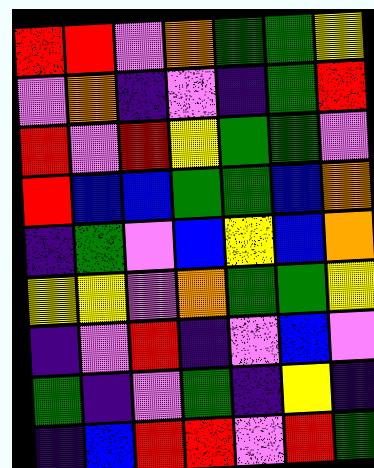[["red", "red", "violet", "orange", "green", "green", "yellow"], ["violet", "orange", "indigo", "violet", "indigo", "green", "red"], ["red", "violet", "red", "yellow", "green", "green", "violet"], ["red", "blue", "blue", "green", "green", "blue", "orange"], ["indigo", "green", "violet", "blue", "yellow", "blue", "orange"], ["yellow", "yellow", "violet", "orange", "green", "green", "yellow"], ["indigo", "violet", "red", "indigo", "violet", "blue", "violet"], ["green", "indigo", "violet", "green", "indigo", "yellow", "indigo"], ["indigo", "blue", "red", "red", "violet", "red", "green"]]